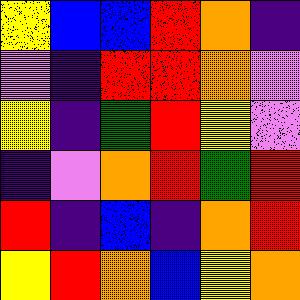[["yellow", "blue", "blue", "red", "orange", "indigo"], ["violet", "indigo", "red", "red", "orange", "violet"], ["yellow", "indigo", "green", "red", "yellow", "violet"], ["indigo", "violet", "orange", "red", "green", "red"], ["red", "indigo", "blue", "indigo", "orange", "red"], ["yellow", "red", "orange", "blue", "yellow", "orange"]]